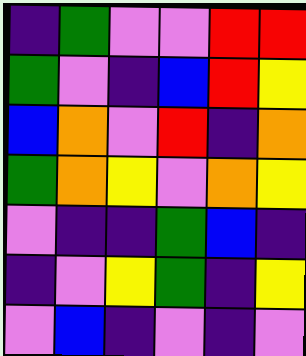[["indigo", "green", "violet", "violet", "red", "red"], ["green", "violet", "indigo", "blue", "red", "yellow"], ["blue", "orange", "violet", "red", "indigo", "orange"], ["green", "orange", "yellow", "violet", "orange", "yellow"], ["violet", "indigo", "indigo", "green", "blue", "indigo"], ["indigo", "violet", "yellow", "green", "indigo", "yellow"], ["violet", "blue", "indigo", "violet", "indigo", "violet"]]